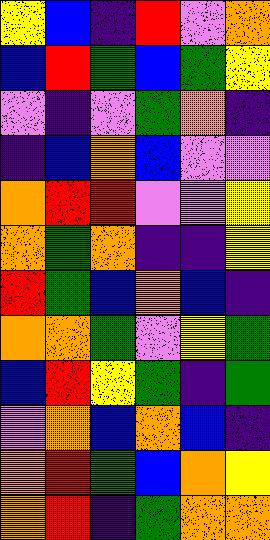[["yellow", "blue", "indigo", "red", "violet", "orange"], ["blue", "red", "green", "blue", "green", "yellow"], ["violet", "indigo", "violet", "green", "orange", "indigo"], ["indigo", "blue", "orange", "blue", "violet", "violet"], ["orange", "red", "red", "violet", "violet", "yellow"], ["orange", "green", "orange", "indigo", "indigo", "yellow"], ["red", "green", "blue", "orange", "blue", "indigo"], ["orange", "orange", "green", "violet", "yellow", "green"], ["blue", "red", "yellow", "green", "indigo", "green"], ["violet", "orange", "blue", "orange", "blue", "indigo"], ["orange", "red", "green", "blue", "orange", "yellow"], ["orange", "red", "indigo", "green", "orange", "orange"]]